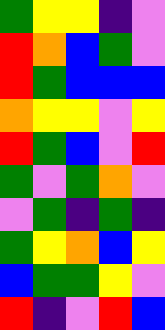[["green", "yellow", "yellow", "indigo", "violet"], ["red", "orange", "blue", "green", "violet"], ["red", "green", "blue", "blue", "blue"], ["orange", "yellow", "yellow", "violet", "yellow"], ["red", "green", "blue", "violet", "red"], ["green", "violet", "green", "orange", "violet"], ["violet", "green", "indigo", "green", "indigo"], ["green", "yellow", "orange", "blue", "yellow"], ["blue", "green", "green", "yellow", "violet"], ["red", "indigo", "violet", "red", "blue"]]